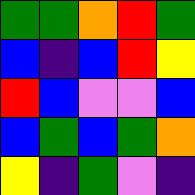[["green", "green", "orange", "red", "green"], ["blue", "indigo", "blue", "red", "yellow"], ["red", "blue", "violet", "violet", "blue"], ["blue", "green", "blue", "green", "orange"], ["yellow", "indigo", "green", "violet", "indigo"]]